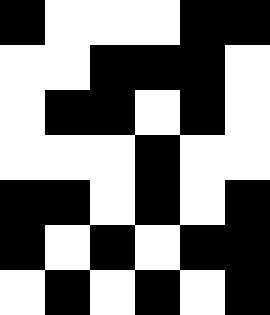[["black", "white", "white", "white", "black", "black"], ["white", "white", "black", "black", "black", "white"], ["white", "black", "black", "white", "black", "white"], ["white", "white", "white", "black", "white", "white"], ["black", "black", "white", "black", "white", "black"], ["black", "white", "black", "white", "black", "black"], ["white", "black", "white", "black", "white", "black"]]